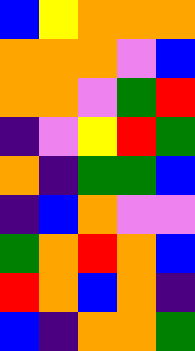[["blue", "yellow", "orange", "orange", "orange"], ["orange", "orange", "orange", "violet", "blue"], ["orange", "orange", "violet", "green", "red"], ["indigo", "violet", "yellow", "red", "green"], ["orange", "indigo", "green", "green", "blue"], ["indigo", "blue", "orange", "violet", "violet"], ["green", "orange", "red", "orange", "blue"], ["red", "orange", "blue", "orange", "indigo"], ["blue", "indigo", "orange", "orange", "green"]]